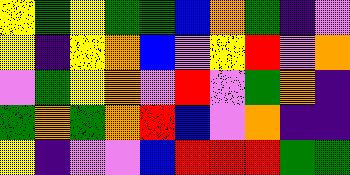[["yellow", "green", "yellow", "green", "green", "blue", "orange", "green", "indigo", "violet"], ["yellow", "indigo", "yellow", "orange", "blue", "violet", "yellow", "red", "violet", "orange"], ["violet", "green", "yellow", "orange", "violet", "red", "violet", "green", "orange", "indigo"], ["green", "orange", "green", "orange", "red", "blue", "violet", "orange", "indigo", "indigo"], ["yellow", "indigo", "violet", "violet", "blue", "red", "red", "red", "green", "green"]]